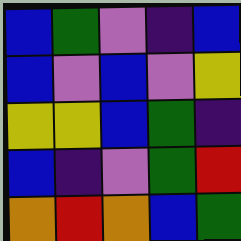[["blue", "green", "violet", "indigo", "blue"], ["blue", "violet", "blue", "violet", "yellow"], ["yellow", "yellow", "blue", "green", "indigo"], ["blue", "indigo", "violet", "green", "red"], ["orange", "red", "orange", "blue", "green"]]